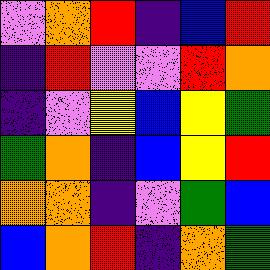[["violet", "orange", "red", "indigo", "blue", "red"], ["indigo", "red", "violet", "violet", "red", "orange"], ["indigo", "violet", "yellow", "blue", "yellow", "green"], ["green", "orange", "indigo", "blue", "yellow", "red"], ["orange", "orange", "indigo", "violet", "green", "blue"], ["blue", "orange", "red", "indigo", "orange", "green"]]